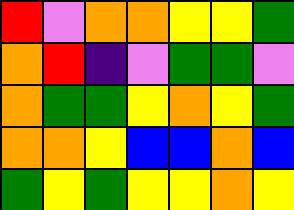[["red", "violet", "orange", "orange", "yellow", "yellow", "green"], ["orange", "red", "indigo", "violet", "green", "green", "violet"], ["orange", "green", "green", "yellow", "orange", "yellow", "green"], ["orange", "orange", "yellow", "blue", "blue", "orange", "blue"], ["green", "yellow", "green", "yellow", "yellow", "orange", "yellow"]]